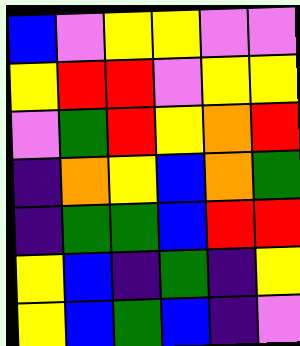[["blue", "violet", "yellow", "yellow", "violet", "violet"], ["yellow", "red", "red", "violet", "yellow", "yellow"], ["violet", "green", "red", "yellow", "orange", "red"], ["indigo", "orange", "yellow", "blue", "orange", "green"], ["indigo", "green", "green", "blue", "red", "red"], ["yellow", "blue", "indigo", "green", "indigo", "yellow"], ["yellow", "blue", "green", "blue", "indigo", "violet"]]